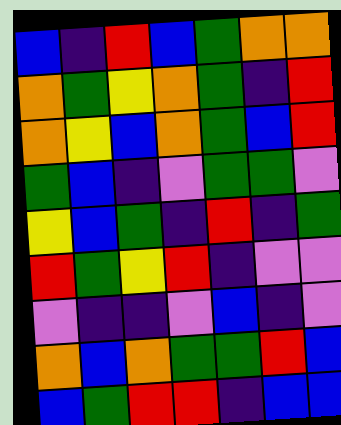[["blue", "indigo", "red", "blue", "green", "orange", "orange"], ["orange", "green", "yellow", "orange", "green", "indigo", "red"], ["orange", "yellow", "blue", "orange", "green", "blue", "red"], ["green", "blue", "indigo", "violet", "green", "green", "violet"], ["yellow", "blue", "green", "indigo", "red", "indigo", "green"], ["red", "green", "yellow", "red", "indigo", "violet", "violet"], ["violet", "indigo", "indigo", "violet", "blue", "indigo", "violet"], ["orange", "blue", "orange", "green", "green", "red", "blue"], ["blue", "green", "red", "red", "indigo", "blue", "blue"]]